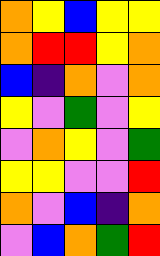[["orange", "yellow", "blue", "yellow", "yellow"], ["orange", "red", "red", "yellow", "orange"], ["blue", "indigo", "orange", "violet", "orange"], ["yellow", "violet", "green", "violet", "yellow"], ["violet", "orange", "yellow", "violet", "green"], ["yellow", "yellow", "violet", "violet", "red"], ["orange", "violet", "blue", "indigo", "orange"], ["violet", "blue", "orange", "green", "red"]]